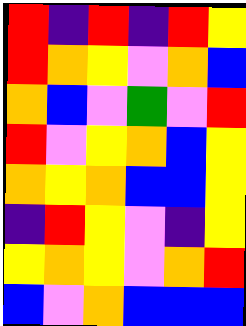[["red", "indigo", "red", "indigo", "red", "yellow"], ["red", "orange", "yellow", "violet", "orange", "blue"], ["orange", "blue", "violet", "green", "violet", "red"], ["red", "violet", "yellow", "orange", "blue", "yellow"], ["orange", "yellow", "orange", "blue", "blue", "yellow"], ["indigo", "red", "yellow", "violet", "indigo", "yellow"], ["yellow", "orange", "yellow", "violet", "orange", "red"], ["blue", "violet", "orange", "blue", "blue", "blue"]]